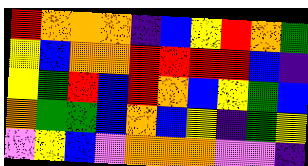[["red", "orange", "orange", "orange", "indigo", "blue", "yellow", "red", "orange", "green"], ["yellow", "blue", "orange", "orange", "red", "red", "red", "red", "blue", "indigo"], ["yellow", "green", "red", "blue", "red", "orange", "blue", "yellow", "green", "blue"], ["orange", "green", "green", "blue", "orange", "blue", "yellow", "indigo", "green", "yellow"], ["violet", "yellow", "blue", "violet", "orange", "orange", "orange", "violet", "violet", "indigo"]]